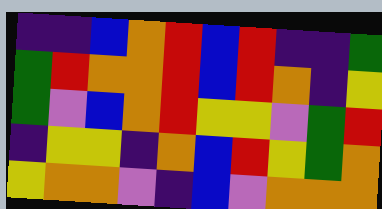[["indigo", "indigo", "blue", "orange", "red", "blue", "red", "indigo", "indigo", "green"], ["green", "red", "orange", "orange", "red", "blue", "red", "orange", "indigo", "yellow"], ["green", "violet", "blue", "orange", "red", "yellow", "yellow", "violet", "green", "red"], ["indigo", "yellow", "yellow", "indigo", "orange", "blue", "red", "yellow", "green", "orange"], ["yellow", "orange", "orange", "violet", "indigo", "blue", "violet", "orange", "orange", "orange"]]